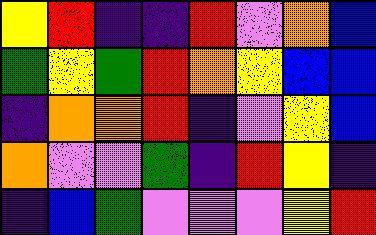[["yellow", "red", "indigo", "indigo", "red", "violet", "orange", "blue"], ["green", "yellow", "green", "red", "orange", "yellow", "blue", "blue"], ["indigo", "orange", "orange", "red", "indigo", "violet", "yellow", "blue"], ["orange", "violet", "violet", "green", "indigo", "red", "yellow", "indigo"], ["indigo", "blue", "green", "violet", "violet", "violet", "yellow", "red"]]